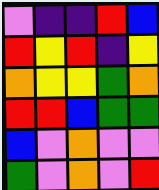[["violet", "indigo", "indigo", "red", "blue"], ["red", "yellow", "red", "indigo", "yellow"], ["orange", "yellow", "yellow", "green", "orange"], ["red", "red", "blue", "green", "green"], ["blue", "violet", "orange", "violet", "violet"], ["green", "violet", "orange", "violet", "red"]]